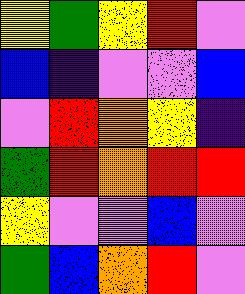[["yellow", "green", "yellow", "red", "violet"], ["blue", "indigo", "violet", "violet", "blue"], ["violet", "red", "orange", "yellow", "indigo"], ["green", "red", "orange", "red", "red"], ["yellow", "violet", "violet", "blue", "violet"], ["green", "blue", "orange", "red", "violet"]]